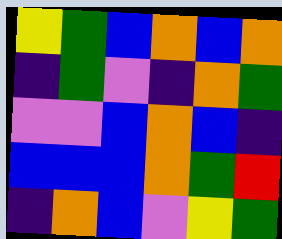[["yellow", "green", "blue", "orange", "blue", "orange"], ["indigo", "green", "violet", "indigo", "orange", "green"], ["violet", "violet", "blue", "orange", "blue", "indigo"], ["blue", "blue", "blue", "orange", "green", "red"], ["indigo", "orange", "blue", "violet", "yellow", "green"]]